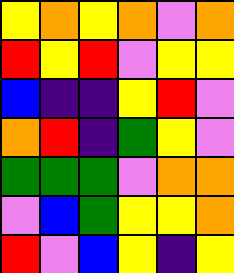[["yellow", "orange", "yellow", "orange", "violet", "orange"], ["red", "yellow", "red", "violet", "yellow", "yellow"], ["blue", "indigo", "indigo", "yellow", "red", "violet"], ["orange", "red", "indigo", "green", "yellow", "violet"], ["green", "green", "green", "violet", "orange", "orange"], ["violet", "blue", "green", "yellow", "yellow", "orange"], ["red", "violet", "blue", "yellow", "indigo", "yellow"]]